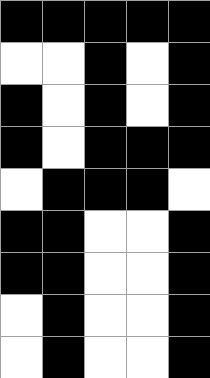[["black", "black", "black", "black", "black"], ["white", "white", "black", "white", "black"], ["black", "white", "black", "white", "black"], ["black", "white", "black", "black", "black"], ["white", "black", "black", "black", "white"], ["black", "black", "white", "white", "black"], ["black", "black", "white", "white", "black"], ["white", "black", "white", "white", "black"], ["white", "black", "white", "white", "black"]]